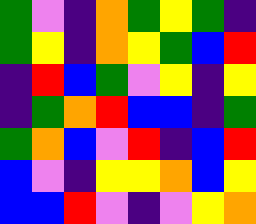[["green", "violet", "indigo", "orange", "green", "yellow", "green", "indigo"], ["green", "yellow", "indigo", "orange", "yellow", "green", "blue", "red"], ["indigo", "red", "blue", "green", "violet", "yellow", "indigo", "yellow"], ["indigo", "green", "orange", "red", "blue", "blue", "indigo", "green"], ["green", "orange", "blue", "violet", "red", "indigo", "blue", "red"], ["blue", "violet", "indigo", "yellow", "yellow", "orange", "blue", "yellow"], ["blue", "blue", "red", "violet", "indigo", "violet", "yellow", "orange"]]